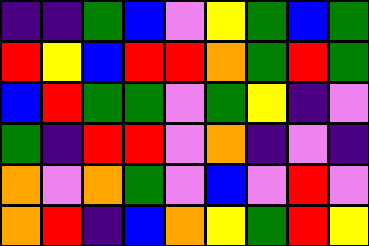[["indigo", "indigo", "green", "blue", "violet", "yellow", "green", "blue", "green"], ["red", "yellow", "blue", "red", "red", "orange", "green", "red", "green"], ["blue", "red", "green", "green", "violet", "green", "yellow", "indigo", "violet"], ["green", "indigo", "red", "red", "violet", "orange", "indigo", "violet", "indigo"], ["orange", "violet", "orange", "green", "violet", "blue", "violet", "red", "violet"], ["orange", "red", "indigo", "blue", "orange", "yellow", "green", "red", "yellow"]]